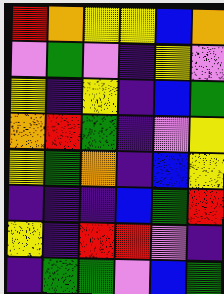[["red", "orange", "yellow", "yellow", "blue", "orange"], ["violet", "green", "violet", "indigo", "yellow", "violet"], ["yellow", "indigo", "yellow", "indigo", "blue", "green"], ["orange", "red", "green", "indigo", "violet", "yellow"], ["yellow", "green", "orange", "indigo", "blue", "yellow"], ["indigo", "indigo", "indigo", "blue", "green", "red"], ["yellow", "indigo", "red", "red", "violet", "indigo"], ["indigo", "green", "green", "violet", "blue", "green"]]